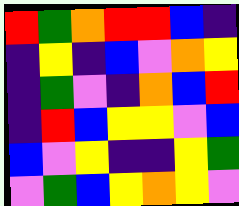[["red", "green", "orange", "red", "red", "blue", "indigo"], ["indigo", "yellow", "indigo", "blue", "violet", "orange", "yellow"], ["indigo", "green", "violet", "indigo", "orange", "blue", "red"], ["indigo", "red", "blue", "yellow", "yellow", "violet", "blue"], ["blue", "violet", "yellow", "indigo", "indigo", "yellow", "green"], ["violet", "green", "blue", "yellow", "orange", "yellow", "violet"]]